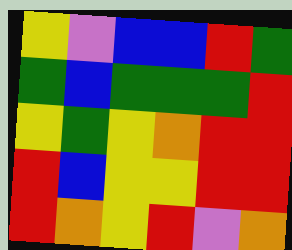[["yellow", "violet", "blue", "blue", "red", "green"], ["green", "blue", "green", "green", "green", "red"], ["yellow", "green", "yellow", "orange", "red", "red"], ["red", "blue", "yellow", "yellow", "red", "red"], ["red", "orange", "yellow", "red", "violet", "orange"]]